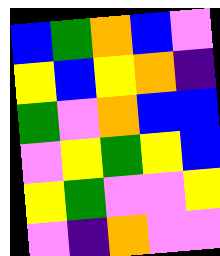[["blue", "green", "orange", "blue", "violet"], ["yellow", "blue", "yellow", "orange", "indigo"], ["green", "violet", "orange", "blue", "blue"], ["violet", "yellow", "green", "yellow", "blue"], ["yellow", "green", "violet", "violet", "yellow"], ["violet", "indigo", "orange", "violet", "violet"]]